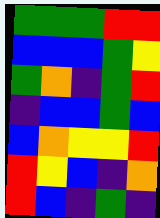[["green", "green", "green", "red", "red"], ["blue", "blue", "blue", "green", "yellow"], ["green", "orange", "indigo", "green", "red"], ["indigo", "blue", "blue", "green", "blue"], ["blue", "orange", "yellow", "yellow", "red"], ["red", "yellow", "blue", "indigo", "orange"], ["red", "blue", "indigo", "green", "indigo"]]